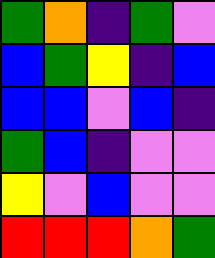[["green", "orange", "indigo", "green", "violet"], ["blue", "green", "yellow", "indigo", "blue"], ["blue", "blue", "violet", "blue", "indigo"], ["green", "blue", "indigo", "violet", "violet"], ["yellow", "violet", "blue", "violet", "violet"], ["red", "red", "red", "orange", "green"]]